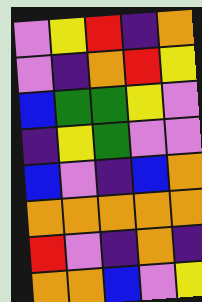[["violet", "yellow", "red", "indigo", "orange"], ["violet", "indigo", "orange", "red", "yellow"], ["blue", "green", "green", "yellow", "violet"], ["indigo", "yellow", "green", "violet", "violet"], ["blue", "violet", "indigo", "blue", "orange"], ["orange", "orange", "orange", "orange", "orange"], ["red", "violet", "indigo", "orange", "indigo"], ["orange", "orange", "blue", "violet", "yellow"]]